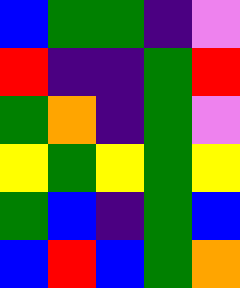[["blue", "green", "green", "indigo", "violet"], ["red", "indigo", "indigo", "green", "red"], ["green", "orange", "indigo", "green", "violet"], ["yellow", "green", "yellow", "green", "yellow"], ["green", "blue", "indigo", "green", "blue"], ["blue", "red", "blue", "green", "orange"]]